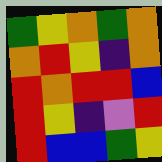[["green", "yellow", "orange", "green", "orange"], ["orange", "red", "yellow", "indigo", "orange"], ["red", "orange", "red", "red", "blue"], ["red", "yellow", "indigo", "violet", "red"], ["red", "blue", "blue", "green", "yellow"]]